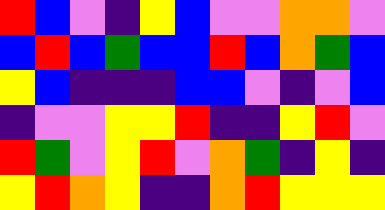[["red", "blue", "violet", "indigo", "yellow", "blue", "violet", "violet", "orange", "orange", "violet"], ["blue", "red", "blue", "green", "blue", "blue", "red", "blue", "orange", "green", "blue"], ["yellow", "blue", "indigo", "indigo", "indigo", "blue", "blue", "violet", "indigo", "violet", "blue"], ["indigo", "violet", "violet", "yellow", "yellow", "red", "indigo", "indigo", "yellow", "red", "violet"], ["red", "green", "violet", "yellow", "red", "violet", "orange", "green", "indigo", "yellow", "indigo"], ["yellow", "red", "orange", "yellow", "indigo", "indigo", "orange", "red", "yellow", "yellow", "yellow"]]